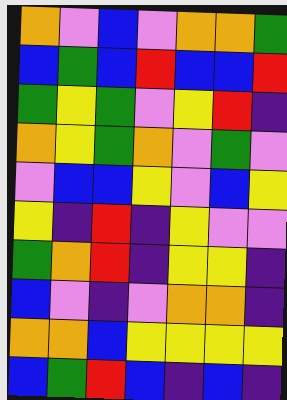[["orange", "violet", "blue", "violet", "orange", "orange", "green"], ["blue", "green", "blue", "red", "blue", "blue", "red"], ["green", "yellow", "green", "violet", "yellow", "red", "indigo"], ["orange", "yellow", "green", "orange", "violet", "green", "violet"], ["violet", "blue", "blue", "yellow", "violet", "blue", "yellow"], ["yellow", "indigo", "red", "indigo", "yellow", "violet", "violet"], ["green", "orange", "red", "indigo", "yellow", "yellow", "indigo"], ["blue", "violet", "indigo", "violet", "orange", "orange", "indigo"], ["orange", "orange", "blue", "yellow", "yellow", "yellow", "yellow"], ["blue", "green", "red", "blue", "indigo", "blue", "indigo"]]